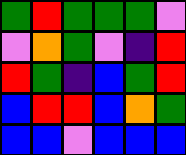[["green", "red", "green", "green", "green", "violet"], ["violet", "orange", "green", "violet", "indigo", "red"], ["red", "green", "indigo", "blue", "green", "red"], ["blue", "red", "red", "blue", "orange", "green"], ["blue", "blue", "violet", "blue", "blue", "blue"]]